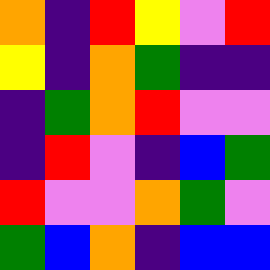[["orange", "indigo", "red", "yellow", "violet", "red"], ["yellow", "indigo", "orange", "green", "indigo", "indigo"], ["indigo", "green", "orange", "red", "violet", "violet"], ["indigo", "red", "violet", "indigo", "blue", "green"], ["red", "violet", "violet", "orange", "green", "violet"], ["green", "blue", "orange", "indigo", "blue", "blue"]]